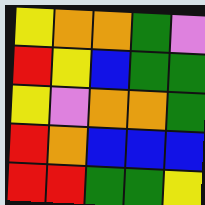[["yellow", "orange", "orange", "green", "violet"], ["red", "yellow", "blue", "green", "green"], ["yellow", "violet", "orange", "orange", "green"], ["red", "orange", "blue", "blue", "blue"], ["red", "red", "green", "green", "yellow"]]